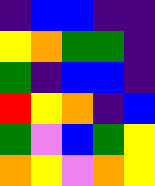[["indigo", "blue", "blue", "indigo", "indigo"], ["yellow", "orange", "green", "green", "indigo"], ["green", "indigo", "blue", "blue", "indigo"], ["red", "yellow", "orange", "indigo", "blue"], ["green", "violet", "blue", "green", "yellow"], ["orange", "yellow", "violet", "orange", "yellow"]]